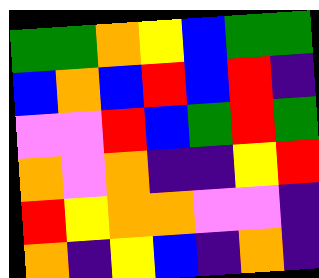[["green", "green", "orange", "yellow", "blue", "green", "green"], ["blue", "orange", "blue", "red", "blue", "red", "indigo"], ["violet", "violet", "red", "blue", "green", "red", "green"], ["orange", "violet", "orange", "indigo", "indigo", "yellow", "red"], ["red", "yellow", "orange", "orange", "violet", "violet", "indigo"], ["orange", "indigo", "yellow", "blue", "indigo", "orange", "indigo"]]